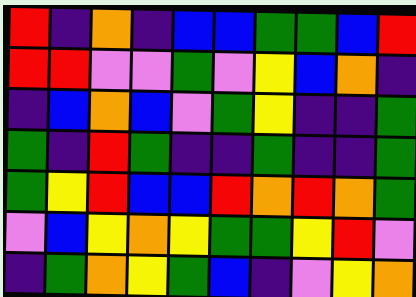[["red", "indigo", "orange", "indigo", "blue", "blue", "green", "green", "blue", "red"], ["red", "red", "violet", "violet", "green", "violet", "yellow", "blue", "orange", "indigo"], ["indigo", "blue", "orange", "blue", "violet", "green", "yellow", "indigo", "indigo", "green"], ["green", "indigo", "red", "green", "indigo", "indigo", "green", "indigo", "indigo", "green"], ["green", "yellow", "red", "blue", "blue", "red", "orange", "red", "orange", "green"], ["violet", "blue", "yellow", "orange", "yellow", "green", "green", "yellow", "red", "violet"], ["indigo", "green", "orange", "yellow", "green", "blue", "indigo", "violet", "yellow", "orange"]]